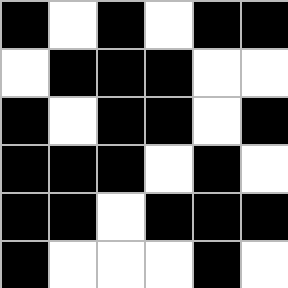[["black", "white", "black", "white", "black", "black"], ["white", "black", "black", "black", "white", "white"], ["black", "white", "black", "black", "white", "black"], ["black", "black", "black", "white", "black", "white"], ["black", "black", "white", "black", "black", "black"], ["black", "white", "white", "white", "black", "white"]]